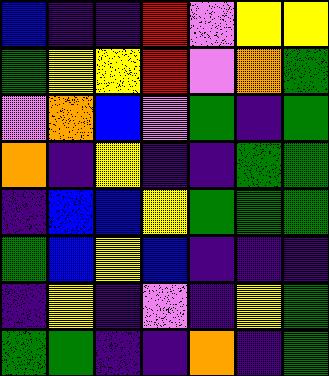[["blue", "indigo", "indigo", "red", "violet", "yellow", "yellow"], ["green", "yellow", "yellow", "red", "violet", "orange", "green"], ["violet", "orange", "blue", "violet", "green", "indigo", "green"], ["orange", "indigo", "yellow", "indigo", "indigo", "green", "green"], ["indigo", "blue", "blue", "yellow", "green", "green", "green"], ["green", "blue", "yellow", "blue", "indigo", "indigo", "indigo"], ["indigo", "yellow", "indigo", "violet", "indigo", "yellow", "green"], ["green", "green", "indigo", "indigo", "orange", "indigo", "green"]]